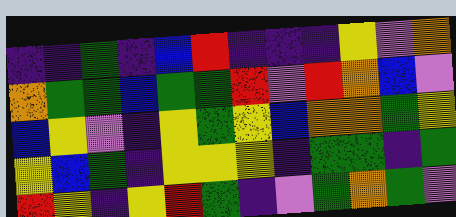[["indigo", "indigo", "green", "indigo", "blue", "red", "indigo", "indigo", "indigo", "yellow", "violet", "orange"], ["orange", "green", "green", "blue", "green", "green", "red", "violet", "red", "orange", "blue", "violet"], ["blue", "yellow", "violet", "indigo", "yellow", "green", "yellow", "blue", "orange", "orange", "green", "yellow"], ["yellow", "blue", "green", "indigo", "yellow", "yellow", "yellow", "indigo", "green", "green", "indigo", "green"], ["red", "yellow", "indigo", "yellow", "red", "green", "indigo", "violet", "green", "orange", "green", "violet"]]